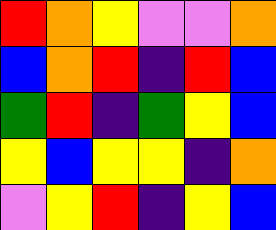[["red", "orange", "yellow", "violet", "violet", "orange"], ["blue", "orange", "red", "indigo", "red", "blue"], ["green", "red", "indigo", "green", "yellow", "blue"], ["yellow", "blue", "yellow", "yellow", "indigo", "orange"], ["violet", "yellow", "red", "indigo", "yellow", "blue"]]